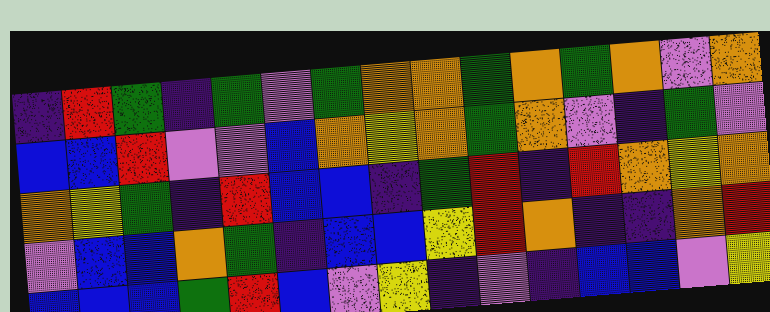[["indigo", "red", "green", "indigo", "green", "violet", "green", "orange", "orange", "green", "orange", "green", "orange", "violet", "orange"], ["blue", "blue", "red", "violet", "violet", "blue", "orange", "yellow", "orange", "green", "orange", "violet", "indigo", "green", "violet"], ["orange", "yellow", "green", "indigo", "red", "blue", "blue", "indigo", "green", "red", "indigo", "red", "orange", "yellow", "orange"], ["violet", "blue", "blue", "orange", "green", "indigo", "blue", "blue", "yellow", "red", "orange", "indigo", "indigo", "orange", "red"], ["blue", "blue", "blue", "green", "red", "blue", "violet", "yellow", "indigo", "violet", "indigo", "blue", "blue", "violet", "yellow"]]